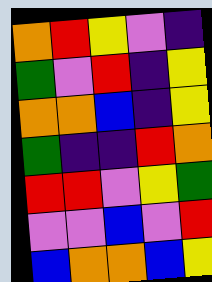[["orange", "red", "yellow", "violet", "indigo"], ["green", "violet", "red", "indigo", "yellow"], ["orange", "orange", "blue", "indigo", "yellow"], ["green", "indigo", "indigo", "red", "orange"], ["red", "red", "violet", "yellow", "green"], ["violet", "violet", "blue", "violet", "red"], ["blue", "orange", "orange", "blue", "yellow"]]